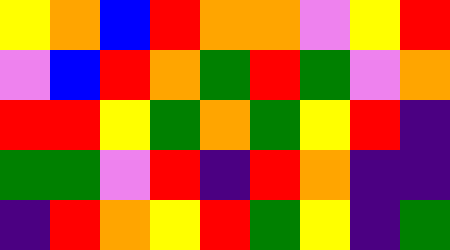[["yellow", "orange", "blue", "red", "orange", "orange", "violet", "yellow", "red"], ["violet", "blue", "red", "orange", "green", "red", "green", "violet", "orange"], ["red", "red", "yellow", "green", "orange", "green", "yellow", "red", "indigo"], ["green", "green", "violet", "red", "indigo", "red", "orange", "indigo", "indigo"], ["indigo", "red", "orange", "yellow", "red", "green", "yellow", "indigo", "green"]]